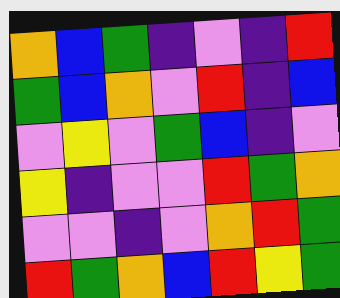[["orange", "blue", "green", "indigo", "violet", "indigo", "red"], ["green", "blue", "orange", "violet", "red", "indigo", "blue"], ["violet", "yellow", "violet", "green", "blue", "indigo", "violet"], ["yellow", "indigo", "violet", "violet", "red", "green", "orange"], ["violet", "violet", "indigo", "violet", "orange", "red", "green"], ["red", "green", "orange", "blue", "red", "yellow", "green"]]